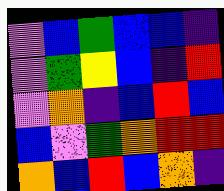[["violet", "blue", "green", "blue", "blue", "indigo"], ["violet", "green", "yellow", "blue", "indigo", "red"], ["violet", "orange", "indigo", "blue", "red", "blue"], ["blue", "violet", "green", "orange", "red", "red"], ["orange", "blue", "red", "blue", "orange", "indigo"]]